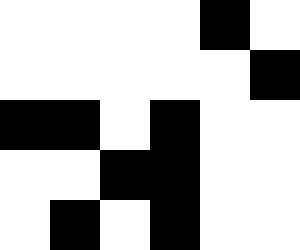[["white", "white", "white", "white", "black", "white"], ["white", "white", "white", "white", "white", "black"], ["black", "black", "white", "black", "white", "white"], ["white", "white", "black", "black", "white", "white"], ["white", "black", "white", "black", "white", "white"]]